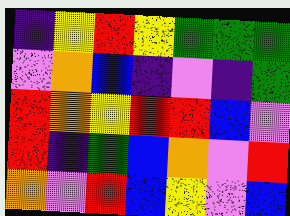[["indigo", "yellow", "red", "yellow", "green", "green", "green"], ["violet", "orange", "blue", "indigo", "violet", "indigo", "green"], ["red", "orange", "yellow", "red", "red", "blue", "violet"], ["red", "indigo", "green", "blue", "orange", "violet", "red"], ["orange", "violet", "red", "blue", "yellow", "violet", "blue"]]